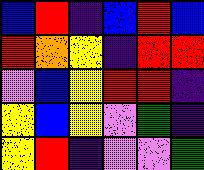[["blue", "red", "indigo", "blue", "red", "blue"], ["red", "orange", "yellow", "indigo", "red", "red"], ["violet", "blue", "yellow", "red", "red", "indigo"], ["yellow", "blue", "yellow", "violet", "green", "indigo"], ["yellow", "red", "indigo", "violet", "violet", "green"]]